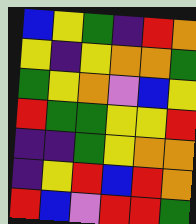[["blue", "yellow", "green", "indigo", "red", "orange"], ["yellow", "indigo", "yellow", "orange", "orange", "green"], ["green", "yellow", "orange", "violet", "blue", "yellow"], ["red", "green", "green", "yellow", "yellow", "red"], ["indigo", "indigo", "green", "yellow", "orange", "orange"], ["indigo", "yellow", "red", "blue", "red", "orange"], ["red", "blue", "violet", "red", "red", "green"]]